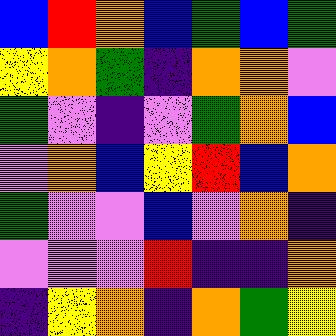[["blue", "red", "orange", "blue", "green", "blue", "green"], ["yellow", "orange", "green", "indigo", "orange", "orange", "violet"], ["green", "violet", "indigo", "violet", "green", "orange", "blue"], ["violet", "orange", "blue", "yellow", "red", "blue", "orange"], ["green", "violet", "violet", "blue", "violet", "orange", "indigo"], ["violet", "violet", "violet", "red", "indigo", "indigo", "orange"], ["indigo", "yellow", "orange", "indigo", "orange", "green", "yellow"]]